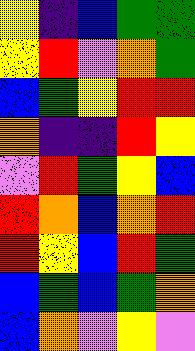[["yellow", "indigo", "blue", "green", "green"], ["yellow", "red", "violet", "orange", "green"], ["blue", "green", "yellow", "red", "red"], ["orange", "indigo", "indigo", "red", "yellow"], ["violet", "red", "green", "yellow", "blue"], ["red", "orange", "blue", "orange", "red"], ["red", "yellow", "blue", "red", "green"], ["blue", "green", "blue", "green", "orange"], ["blue", "orange", "violet", "yellow", "violet"]]